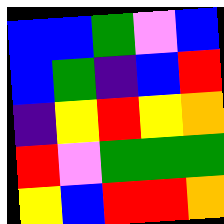[["blue", "blue", "green", "violet", "blue"], ["blue", "green", "indigo", "blue", "red"], ["indigo", "yellow", "red", "yellow", "orange"], ["red", "violet", "green", "green", "green"], ["yellow", "blue", "red", "red", "orange"]]